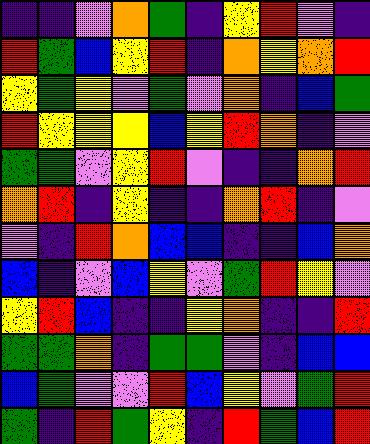[["indigo", "indigo", "violet", "orange", "green", "indigo", "yellow", "red", "violet", "indigo"], ["red", "green", "blue", "yellow", "red", "indigo", "orange", "yellow", "orange", "red"], ["yellow", "green", "yellow", "violet", "green", "violet", "orange", "indigo", "blue", "green"], ["red", "yellow", "yellow", "yellow", "blue", "yellow", "red", "orange", "indigo", "violet"], ["green", "green", "violet", "yellow", "red", "violet", "indigo", "indigo", "orange", "red"], ["orange", "red", "indigo", "yellow", "indigo", "indigo", "orange", "red", "indigo", "violet"], ["violet", "indigo", "red", "orange", "blue", "blue", "indigo", "indigo", "blue", "orange"], ["blue", "indigo", "violet", "blue", "yellow", "violet", "green", "red", "yellow", "violet"], ["yellow", "red", "blue", "indigo", "indigo", "yellow", "orange", "indigo", "indigo", "red"], ["green", "green", "orange", "indigo", "green", "green", "violet", "indigo", "blue", "blue"], ["blue", "green", "violet", "violet", "red", "blue", "yellow", "violet", "green", "red"], ["green", "indigo", "red", "green", "yellow", "indigo", "red", "green", "blue", "red"]]